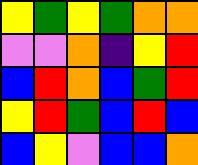[["yellow", "green", "yellow", "green", "orange", "orange"], ["violet", "violet", "orange", "indigo", "yellow", "red"], ["blue", "red", "orange", "blue", "green", "red"], ["yellow", "red", "green", "blue", "red", "blue"], ["blue", "yellow", "violet", "blue", "blue", "orange"]]